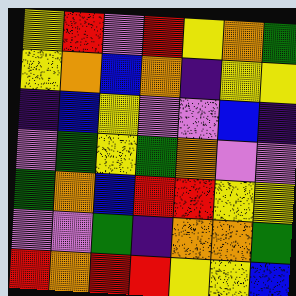[["yellow", "red", "violet", "red", "yellow", "orange", "green"], ["yellow", "orange", "blue", "orange", "indigo", "yellow", "yellow"], ["indigo", "blue", "yellow", "violet", "violet", "blue", "indigo"], ["violet", "green", "yellow", "green", "orange", "violet", "violet"], ["green", "orange", "blue", "red", "red", "yellow", "yellow"], ["violet", "violet", "green", "indigo", "orange", "orange", "green"], ["red", "orange", "red", "red", "yellow", "yellow", "blue"]]